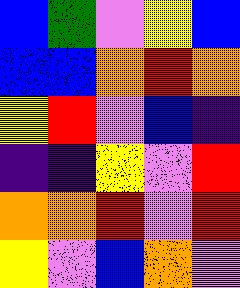[["blue", "green", "violet", "yellow", "blue"], ["blue", "blue", "orange", "red", "orange"], ["yellow", "red", "violet", "blue", "indigo"], ["indigo", "indigo", "yellow", "violet", "red"], ["orange", "orange", "red", "violet", "red"], ["yellow", "violet", "blue", "orange", "violet"]]